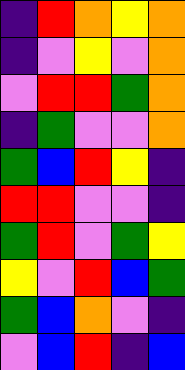[["indigo", "red", "orange", "yellow", "orange"], ["indigo", "violet", "yellow", "violet", "orange"], ["violet", "red", "red", "green", "orange"], ["indigo", "green", "violet", "violet", "orange"], ["green", "blue", "red", "yellow", "indigo"], ["red", "red", "violet", "violet", "indigo"], ["green", "red", "violet", "green", "yellow"], ["yellow", "violet", "red", "blue", "green"], ["green", "blue", "orange", "violet", "indigo"], ["violet", "blue", "red", "indigo", "blue"]]